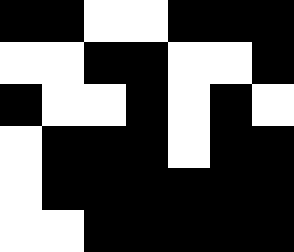[["black", "black", "white", "white", "black", "black", "black"], ["white", "white", "black", "black", "white", "white", "black"], ["black", "white", "white", "black", "white", "black", "white"], ["white", "black", "black", "black", "white", "black", "black"], ["white", "black", "black", "black", "black", "black", "black"], ["white", "white", "black", "black", "black", "black", "black"]]